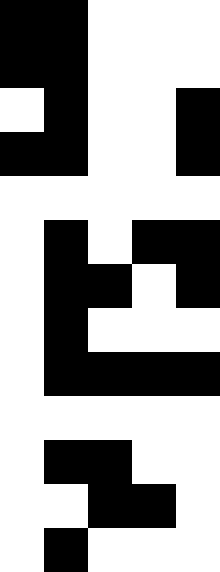[["black", "black", "white", "white", "white"], ["black", "black", "white", "white", "white"], ["white", "black", "white", "white", "black"], ["black", "black", "white", "white", "black"], ["white", "white", "white", "white", "white"], ["white", "black", "white", "black", "black"], ["white", "black", "black", "white", "black"], ["white", "black", "white", "white", "white"], ["white", "black", "black", "black", "black"], ["white", "white", "white", "white", "white"], ["white", "black", "black", "white", "white"], ["white", "white", "black", "black", "white"], ["white", "black", "white", "white", "white"]]